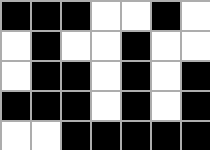[["black", "black", "black", "white", "white", "black", "white"], ["white", "black", "white", "white", "black", "white", "white"], ["white", "black", "black", "white", "black", "white", "black"], ["black", "black", "black", "white", "black", "white", "black"], ["white", "white", "black", "black", "black", "black", "black"]]